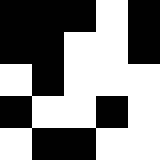[["black", "black", "black", "white", "black"], ["black", "black", "white", "white", "black"], ["white", "black", "white", "white", "white"], ["black", "white", "white", "black", "white"], ["white", "black", "black", "white", "white"]]